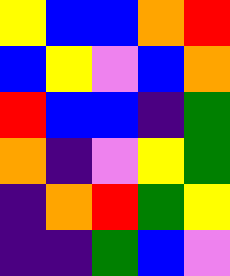[["yellow", "blue", "blue", "orange", "red"], ["blue", "yellow", "violet", "blue", "orange"], ["red", "blue", "blue", "indigo", "green"], ["orange", "indigo", "violet", "yellow", "green"], ["indigo", "orange", "red", "green", "yellow"], ["indigo", "indigo", "green", "blue", "violet"]]